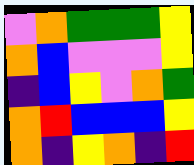[["violet", "orange", "green", "green", "green", "yellow"], ["orange", "blue", "violet", "violet", "violet", "yellow"], ["indigo", "blue", "yellow", "violet", "orange", "green"], ["orange", "red", "blue", "blue", "blue", "yellow"], ["orange", "indigo", "yellow", "orange", "indigo", "red"]]